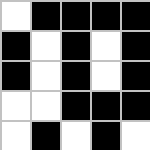[["white", "black", "black", "black", "black"], ["black", "white", "black", "white", "black"], ["black", "white", "black", "white", "black"], ["white", "white", "black", "black", "black"], ["white", "black", "white", "black", "white"]]